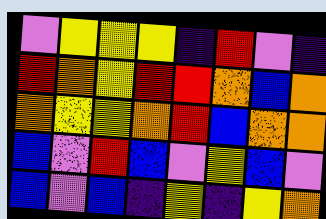[["violet", "yellow", "yellow", "yellow", "indigo", "red", "violet", "indigo"], ["red", "orange", "yellow", "red", "red", "orange", "blue", "orange"], ["orange", "yellow", "yellow", "orange", "red", "blue", "orange", "orange"], ["blue", "violet", "red", "blue", "violet", "yellow", "blue", "violet"], ["blue", "violet", "blue", "indigo", "yellow", "indigo", "yellow", "orange"]]